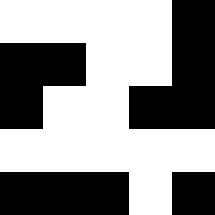[["white", "white", "white", "white", "black"], ["black", "black", "white", "white", "black"], ["black", "white", "white", "black", "black"], ["white", "white", "white", "white", "white"], ["black", "black", "black", "white", "black"]]